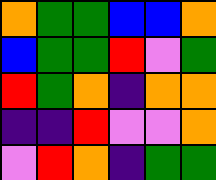[["orange", "green", "green", "blue", "blue", "orange"], ["blue", "green", "green", "red", "violet", "green"], ["red", "green", "orange", "indigo", "orange", "orange"], ["indigo", "indigo", "red", "violet", "violet", "orange"], ["violet", "red", "orange", "indigo", "green", "green"]]